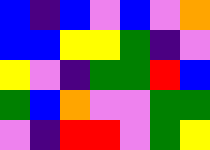[["blue", "indigo", "blue", "violet", "blue", "violet", "orange"], ["blue", "blue", "yellow", "yellow", "green", "indigo", "violet"], ["yellow", "violet", "indigo", "green", "green", "red", "blue"], ["green", "blue", "orange", "violet", "violet", "green", "green"], ["violet", "indigo", "red", "red", "violet", "green", "yellow"]]